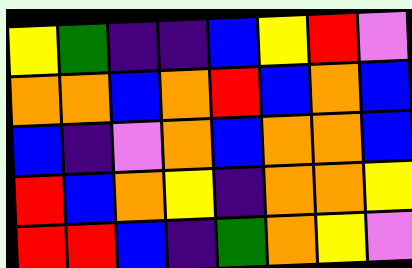[["yellow", "green", "indigo", "indigo", "blue", "yellow", "red", "violet"], ["orange", "orange", "blue", "orange", "red", "blue", "orange", "blue"], ["blue", "indigo", "violet", "orange", "blue", "orange", "orange", "blue"], ["red", "blue", "orange", "yellow", "indigo", "orange", "orange", "yellow"], ["red", "red", "blue", "indigo", "green", "orange", "yellow", "violet"]]